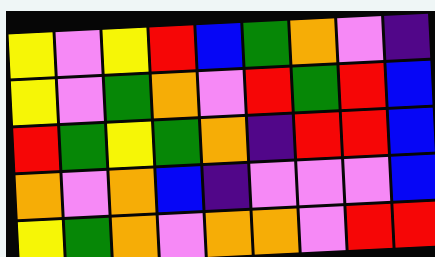[["yellow", "violet", "yellow", "red", "blue", "green", "orange", "violet", "indigo"], ["yellow", "violet", "green", "orange", "violet", "red", "green", "red", "blue"], ["red", "green", "yellow", "green", "orange", "indigo", "red", "red", "blue"], ["orange", "violet", "orange", "blue", "indigo", "violet", "violet", "violet", "blue"], ["yellow", "green", "orange", "violet", "orange", "orange", "violet", "red", "red"]]